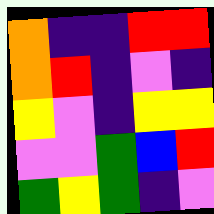[["orange", "indigo", "indigo", "red", "red"], ["orange", "red", "indigo", "violet", "indigo"], ["yellow", "violet", "indigo", "yellow", "yellow"], ["violet", "violet", "green", "blue", "red"], ["green", "yellow", "green", "indigo", "violet"]]